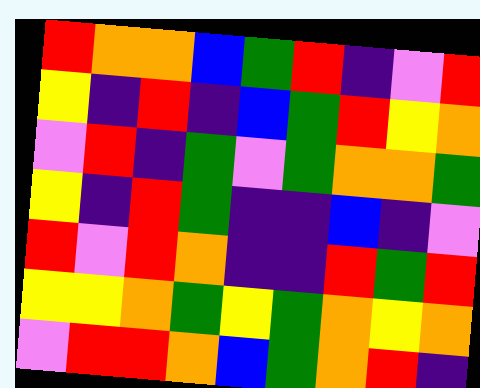[["red", "orange", "orange", "blue", "green", "red", "indigo", "violet", "red"], ["yellow", "indigo", "red", "indigo", "blue", "green", "red", "yellow", "orange"], ["violet", "red", "indigo", "green", "violet", "green", "orange", "orange", "green"], ["yellow", "indigo", "red", "green", "indigo", "indigo", "blue", "indigo", "violet"], ["red", "violet", "red", "orange", "indigo", "indigo", "red", "green", "red"], ["yellow", "yellow", "orange", "green", "yellow", "green", "orange", "yellow", "orange"], ["violet", "red", "red", "orange", "blue", "green", "orange", "red", "indigo"]]